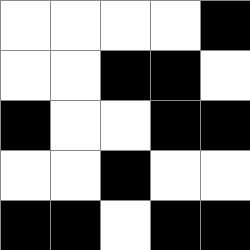[["white", "white", "white", "white", "black"], ["white", "white", "black", "black", "white"], ["black", "white", "white", "black", "black"], ["white", "white", "black", "white", "white"], ["black", "black", "white", "black", "black"]]